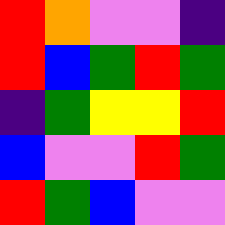[["red", "orange", "violet", "violet", "indigo"], ["red", "blue", "green", "red", "green"], ["indigo", "green", "yellow", "yellow", "red"], ["blue", "violet", "violet", "red", "green"], ["red", "green", "blue", "violet", "violet"]]